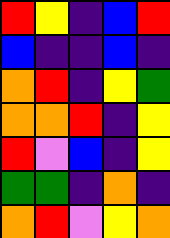[["red", "yellow", "indigo", "blue", "red"], ["blue", "indigo", "indigo", "blue", "indigo"], ["orange", "red", "indigo", "yellow", "green"], ["orange", "orange", "red", "indigo", "yellow"], ["red", "violet", "blue", "indigo", "yellow"], ["green", "green", "indigo", "orange", "indigo"], ["orange", "red", "violet", "yellow", "orange"]]